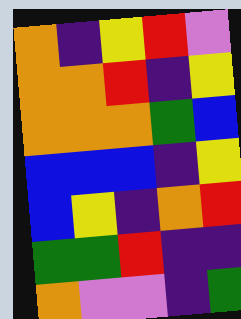[["orange", "indigo", "yellow", "red", "violet"], ["orange", "orange", "red", "indigo", "yellow"], ["orange", "orange", "orange", "green", "blue"], ["blue", "blue", "blue", "indigo", "yellow"], ["blue", "yellow", "indigo", "orange", "red"], ["green", "green", "red", "indigo", "indigo"], ["orange", "violet", "violet", "indigo", "green"]]